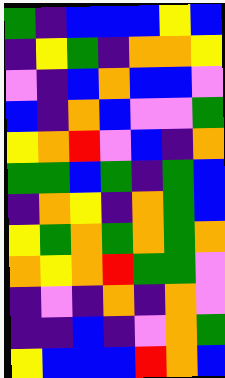[["green", "indigo", "blue", "blue", "blue", "yellow", "blue"], ["indigo", "yellow", "green", "indigo", "orange", "orange", "yellow"], ["violet", "indigo", "blue", "orange", "blue", "blue", "violet"], ["blue", "indigo", "orange", "blue", "violet", "violet", "green"], ["yellow", "orange", "red", "violet", "blue", "indigo", "orange"], ["green", "green", "blue", "green", "indigo", "green", "blue"], ["indigo", "orange", "yellow", "indigo", "orange", "green", "blue"], ["yellow", "green", "orange", "green", "orange", "green", "orange"], ["orange", "yellow", "orange", "red", "green", "green", "violet"], ["indigo", "violet", "indigo", "orange", "indigo", "orange", "violet"], ["indigo", "indigo", "blue", "indigo", "violet", "orange", "green"], ["yellow", "blue", "blue", "blue", "red", "orange", "blue"]]